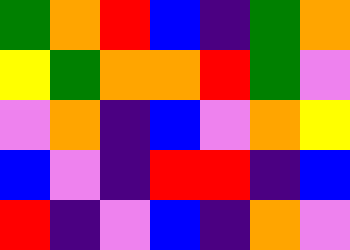[["green", "orange", "red", "blue", "indigo", "green", "orange"], ["yellow", "green", "orange", "orange", "red", "green", "violet"], ["violet", "orange", "indigo", "blue", "violet", "orange", "yellow"], ["blue", "violet", "indigo", "red", "red", "indigo", "blue"], ["red", "indigo", "violet", "blue", "indigo", "orange", "violet"]]